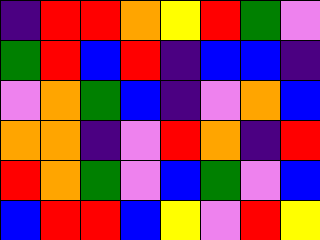[["indigo", "red", "red", "orange", "yellow", "red", "green", "violet"], ["green", "red", "blue", "red", "indigo", "blue", "blue", "indigo"], ["violet", "orange", "green", "blue", "indigo", "violet", "orange", "blue"], ["orange", "orange", "indigo", "violet", "red", "orange", "indigo", "red"], ["red", "orange", "green", "violet", "blue", "green", "violet", "blue"], ["blue", "red", "red", "blue", "yellow", "violet", "red", "yellow"]]